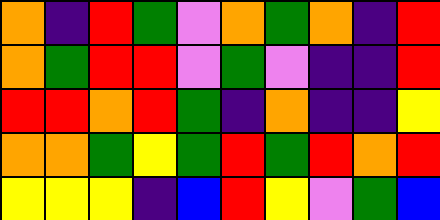[["orange", "indigo", "red", "green", "violet", "orange", "green", "orange", "indigo", "red"], ["orange", "green", "red", "red", "violet", "green", "violet", "indigo", "indigo", "red"], ["red", "red", "orange", "red", "green", "indigo", "orange", "indigo", "indigo", "yellow"], ["orange", "orange", "green", "yellow", "green", "red", "green", "red", "orange", "red"], ["yellow", "yellow", "yellow", "indigo", "blue", "red", "yellow", "violet", "green", "blue"]]